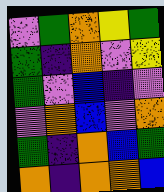[["violet", "green", "orange", "yellow", "green"], ["green", "indigo", "orange", "violet", "yellow"], ["green", "violet", "blue", "indigo", "violet"], ["violet", "orange", "blue", "violet", "orange"], ["green", "indigo", "orange", "blue", "green"], ["orange", "indigo", "orange", "orange", "blue"]]